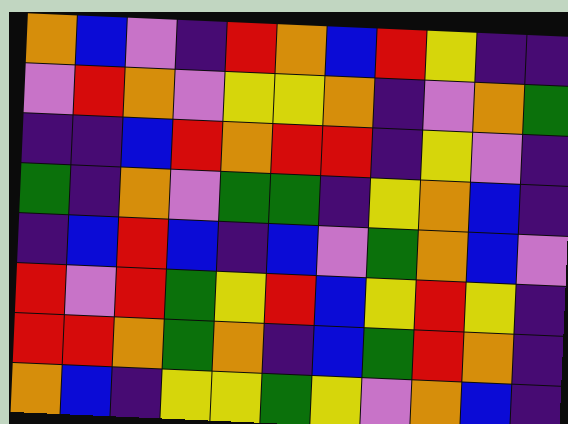[["orange", "blue", "violet", "indigo", "red", "orange", "blue", "red", "yellow", "indigo", "indigo"], ["violet", "red", "orange", "violet", "yellow", "yellow", "orange", "indigo", "violet", "orange", "green"], ["indigo", "indigo", "blue", "red", "orange", "red", "red", "indigo", "yellow", "violet", "indigo"], ["green", "indigo", "orange", "violet", "green", "green", "indigo", "yellow", "orange", "blue", "indigo"], ["indigo", "blue", "red", "blue", "indigo", "blue", "violet", "green", "orange", "blue", "violet"], ["red", "violet", "red", "green", "yellow", "red", "blue", "yellow", "red", "yellow", "indigo"], ["red", "red", "orange", "green", "orange", "indigo", "blue", "green", "red", "orange", "indigo"], ["orange", "blue", "indigo", "yellow", "yellow", "green", "yellow", "violet", "orange", "blue", "indigo"]]